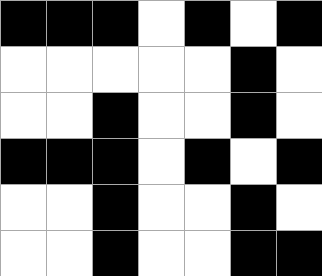[["black", "black", "black", "white", "black", "white", "black"], ["white", "white", "white", "white", "white", "black", "white"], ["white", "white", "black", "white", "white", "black", "white"], ["black", "black", "black", "white", "black", "white", "black"], ["white", "white", "black", "white", "white", "black", "white"], ["white", "white", "black", "white", "white", "black", "black"]]